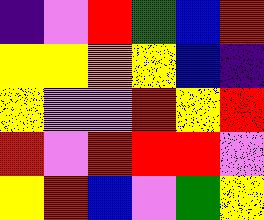[["indigo", "violet", "red", "green", "blue", "red"], ["yellow", "yellow", "orange", "yellow", "blue", "indigo"], ["yellow", "violet", "violet", "red", "yellow", "red"], ["red", "violet", "red", "red", "red", "violet"], ["yellow", "red", "blue", "violet", "green", "yellow"]]